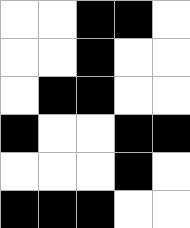[["white", "white", "black", "black", "white"], ["white", "white", "black", "white", "white"], ["white", "black", "black", "white", "white"], ["black", "white", "white", "black", "black"], ["white", "white", "white", "black", "white"], ["black", "black", "black", "white", "white"]]